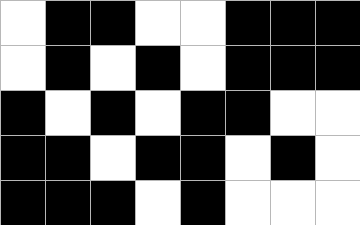[["white", "black", "black", "white", "white", "black", "black", "black"], ["white", "black", "white", "black", "white", "black", "black", "black"], ["black", "white", "black", "white", "black", "black", "white", "white"], ["black", "black", "white", "black", "black", "white", "black", "white"], ["black", "black", "black", "white", "black", "white", "white", "white"]]